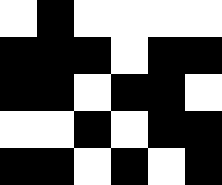[["white", "black", "white", "white", "white", "white"], ["black", "black", "black", "white", "black", "black"], ["black", "black", "white", "black", "black", "white"], ["white", "white", "black", "white", "black", "black"], ["black", "black", "white", "black", "white", "black"]]